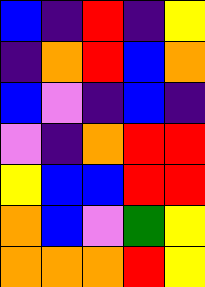[["blue", "indigo", "red", "indigo", "yellow"], ["indigo", "orange", "red", "blue", "orange"], ["blue", "violet", "indigo", "blue", "indigo"], ["violet", "indigo", "orange", "red", "red"], ["yellow", "blue", "blue", "red", "red"], ["orange", "blue", "violet", "green", "yellow"], ["orange", "orange", "orange", "red", "yellow"]]